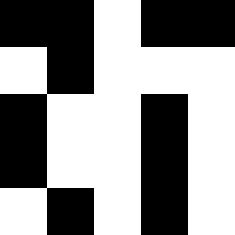[["black", "black", "white", "black", "black"], ["white", "black", "white", "white", "white"], ["black", "white", "white", "black", "white"], ["black", "white", "white", "black", "white"], ["white", "black", "white", "black", "white"]]